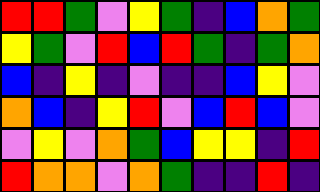[["red", "red", "green", "violet", "yellow", "green", "indigo", "blue", "orange", "green"], ["yellow", "green", "violet", "red", "blue", "red", "green", "indigo", "green", "orange"], ["blue", "indigo", "yellow", "indigo", "violet", "indigo", "indigo", "blue", "yellow", "violet"], ["orange", "blue", "indigo", "yellow", "red", "violet", "blue", "red", "blue", "violet"], ["violet", "yellow", "violet", "orange", "green", "blue", "yellow", "yellow", "indigo", "red"], ["red", "orange", "orange", "violet", "orange", "green", "indigo", "indigo", "red", "indigo"]]